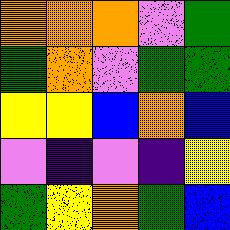[["orange", "orange", "orange", "violet", "green"], ["green", "orange", "violet", "green", "green"], ["yellow", "yellow", "blue", "orange", "blue"], ["violet", "indigo", "violet", "indigo", "yellow"], ["green", "yellow", "orange", "green", "blue"]]